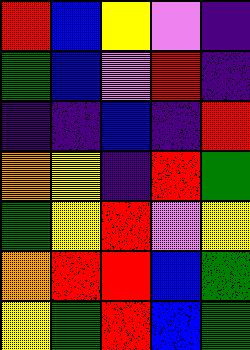[["red", "blue", "yellow", "violet", "indigo"], ["green", "blue", "violet", "red", "indigo"], ["indigo", "indigo", "blue", "indigo", "red"], ["orange", "yellow", "indigo", "red", "green"], ["green", "yellow", "red", "violet", "yellow"], ["orange", "red", "red", "blue", "green"], ["yellow", "green", "red", "blue", "green"]]